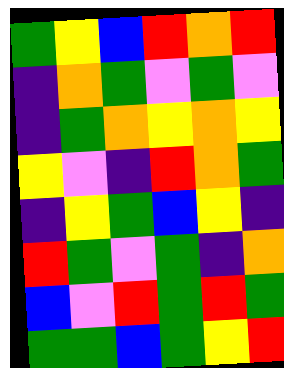[["green", "yellow", "blue", "red", "orange", "red"], ["indigo", "orange", "green", "violet", "green", "violet"], ["indigo", "green", "orange", "yellow", "orange", "yellow"], ["yellow", "violet", "indigo", "red", "orange", "green"], ["indigo", "yellow", "green", "blue", "yellow", "indigo"], ["red", "green", "violet", "green", "indigo", "orange"], ["blue", "violet", "red", "green", "red", "green"], ["green", "green", "blue", "green", "yellow", "red"]]